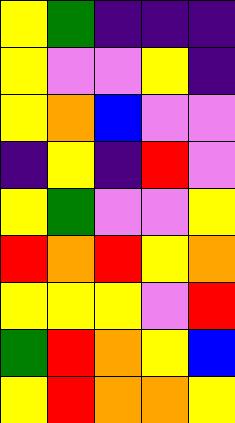[["yellow", "green", "indigo", "indigo", "indigo"], ["yellow", "violet", "violet", "yellow", "indigo"], ["yellow", "orange", "blue", "violet", "violet"], ["indigo", "yellow", "indigo", "red", "violet"], ["yellow", "green", "violet", "violet", "yellow"], ["red", "orange", "red", "yellow", "orange"], ["yellow", "yellow", "yellow", "violet", "red"], ["green", "red", "orange", "yellow", "blue"], ["yellow", "red", "orange", "orange", "yellow"]]